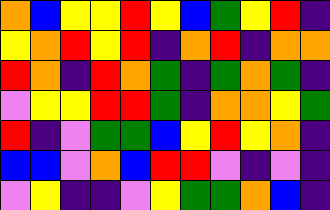[["orange", "blue", "yellow", "yellow", "red", "yellow", "blue", "green", "yellow", "red", "indigo"], ["yellow", "orange", "red", "yellow", "red", "indigo", "orange", "red", "indigo", "orange", "orange"], ["red", "orange", "indigo", "red", "orange", "green", "indigo", "green", "orange", "green", "indigo"], ["violet", "yellow", "yellow", "red", "red", "green", "indigo", "orange", "orange", "yellow", "green"], ["red", "indigo", "violet", "green", "green", "blue", "yellow", "red", "yellow", "orange", "indigo"], ["blue", "blue", "violet", "orange", "blue", "red", "red", "violet", "indigo", "violet", "indigo"], ["violet", "yellow", "indigo", "indigo", "violet", "yellow", "green", "green", "orange", "blue", "indigo"]]